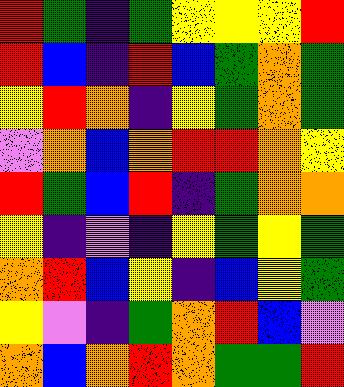[["red", "green", "indigo", "green", "yellow", "yellow", "yellow", "red"], ["red", "blue", "indigo", "red", "blue", "green", "orange", "green"], ["yellow", "red", "orange", "indigo", "yellow", "green", "orange", "green"], ["violet", "orange", "blue", "orange", "red", "red", "orange", "yellow"], ["red", "green", "blue", "red", "indigo", "green", "orange", "orange"], ["yellow", "indigo", "violet", "indigo", "yellow", "green", "yellow", "green"], ["orange", "red", "blue", "yellow", "indigo", "blue", "yellow", "green"], ["yellow", "violet", "indigo", "green", "orange", "red", "blue", "violet"], ["orange", "blue", "orange", "red", "orange", "green", "green", "red"]]